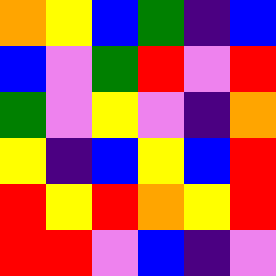[["orange", "yellow", "blue", "green", "indigo", "blue"], ["blue", "violet", "green", "red", "violet", "red"], ["green", "violet", "yellow", "violet", "indigo", "orange"], ["yellow", "indigo", "blue", "yellow", "blue", "red"], ["red", "yellow", "red", "orange", "yellow", "red"], ["red", "red", "violet", "blue", "indigo", "violet"]]